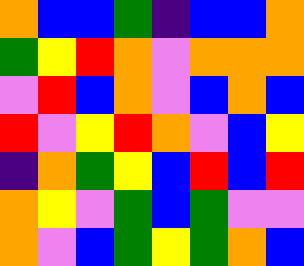[["orange", "blue", "blue", "green", "indigo", "blue", "blue", "orange"], ["green", "yellow", "red", "orange", "violet", "orange", "orange", "orange"], ["violet", "red", "blue", "orange", "violet", "blue", "orange", "blue"], ["red", "violet", "yellow", "red", "orange", "violet", "blue", "yellow"], ["indigo", "orange", "green", "yellow", "blue", "red", "blue", "red"], ["orange", "yellow", "violet", "green", "blue", "green", "violet", "violet"], ["orange", "violet", "blue", "green", "yellow", "green", "orange", "blue"]]